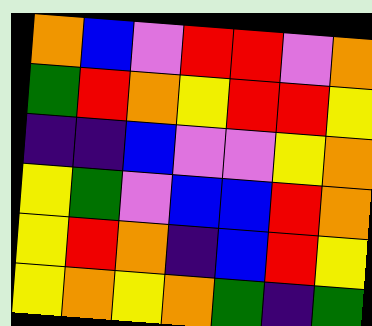[["orange", "blue", "violet", "red", "red", "violet", "orange"], ["green", "red", "orange", "yellow", "red", "red", "yellow"], ["indigo", "indigo", "blue", "violet", "violet", "yellow", "orange"], ["yellow", "green", "violet", "blue", "blue", "red", "orange"], ["yellow", "red", "orange", "indigo", "blue", "red", "yellow"], ["yellow", "orange", "yellow", "orange", "green", "indigo", "green"]]